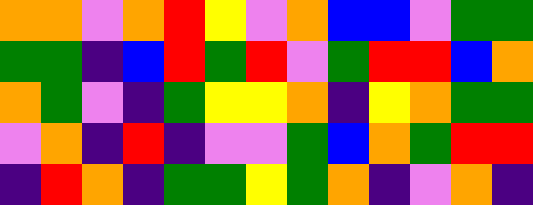[["orange", "orange", "violet", "orange", "red", "yellow", "violet", "orange", "blue", "blue", "violet", "green", "green"], ["green", "green", "indigo", "blue", "red", "green", "red", "violet", "green", "red", "red", "blue", "orange"], ["orange", "green", "violet", "indigo", "green", "yellow", "yellow", "orange", "indigo", "yellow", "orange", "green", "green"], ["violet", "orange", "indigo", "red", "indigo", "violet", "violet", "green", "blue", "orange", "green", "red", "red"], ["indigo", "red", "orange", "indigo", "green", "green", "yellow", "green", "orange", "indigo", "violet", "orange", "indigo"]]